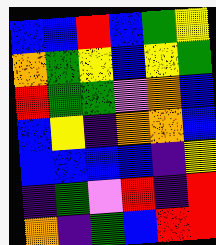[["blue", "blue", "red", "blue", "green", "yellow"], ["orange", "green", "yellow", "blue", "yellow", "green"], ["red", "green", "green", "violet", "orange", "blue"], ["blue", "yellow", "indigo", "orange", "orange", "blue"], ["blue", "blue", "blue", "blue", "indigo", "yellow"], ["indigo", "green", "violet", "red", "indigo", "red"], ["orange", "indigo", "green", "blue", "red", "red"]]